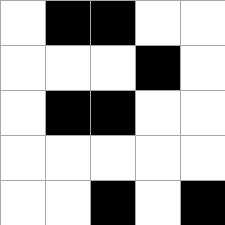[["white", "black", "black", "white", "white"], ["white", "white", "white", "black", "white"], ["white", "black", "black", "white", "white"], ["white", "white", "white", "white", "white"], ["white", "white", "black", "white", "black"]]